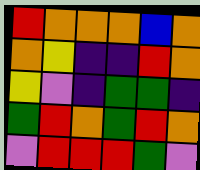[["red", "orange", "orange", "orange", "blue", "orange"], ["orange", "yellow", "indigo", "indigo", "red", "orange"], ["yellow", "violet", "indigo", "green", "green", "indigo"], ["green", "red", "orange", "green", "red", "orange"], ["violet", "red", "red", "red", "green", "violet"]]